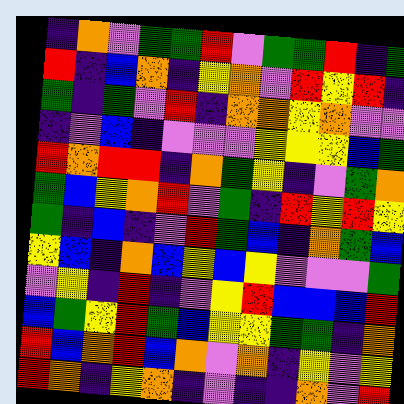[["indigo", "orange", "violet", "green", "green", "red", "violet", "green", "green", "red", "indigo", "green"], ["red", "indigo", "blue", "orange", "indigo", "yellow", "orange", "violet", "red", "yellow", "red", "indigo"], ["green", "indigo", "green", "violet", "red", "indigo", "orange", "orange", "yellow", "orange", "violet", "violet"], ["indigo", "violet", "blue", "indigo", "violet", "violet", "violet", "yellow", "yellow", "yellow", "blue", "green"], ["red", "orange", "red", "red", "indigo", "orange", "green", "yellow", "indigo", "violet", "green", "orange"], ["green", "blue", "yellow", "orange", "red", "violet", "green", "indigo", "red", "yellow", "red", "yellow"], ["green", "indigo", "blue", "indigo", "violet", "red", "green", "blue", "indigo", "orange", "green", "blue"], ["yellow", "blue", "indigo", "orange", "blue", "yellow", "blue", "yellow", "violet", "violet", "violet", "green"], ["violet", "yellow", "indigo", "red", "indigo", "violet", "yellow", "red", "blue", "blue", "blue", "red"], ["blue", "green", "yellow", "red", "green", "blue", "yellow", "yellow", "green", "green", "indigo", "orange"], ["red", "blue", "orange", "red", "blue", "orange", "violet", "orange", "indigo", "yellow", "violet", "yellow"], ["red", "orange", "indigo", "yellow", "orange", "indigo", "violet", "indigo", "indigo", "orange", "violet", "red"]]